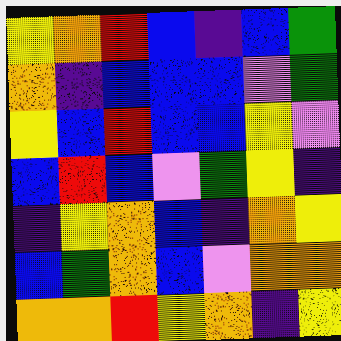[["yellow", "orange", "red", "blue", "indigo", "blue", "green"], ["orange", "indigo", "blue", "blue", "blue", "violet", "green"], ["yellow", "blue", "red", "blue", "blue", "yellow", "violet"], ["blue", "red", "blue", "violet", "green", "yellow", "indigo"], ["indigo", "yellow", "orange", "blue", "indigo", "orange", "yellow"], ["blue", "green", "orange", "blue", "violet", "orange", "orange"], ["orange", "orange", "red", "yellow", "orange", "indigo", "yellow"]]